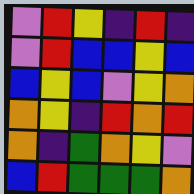[["violet", "red", "yellow", "indigo", "red", "indigo"], ["violet", "red", "blue", "blue", "yellow", "blue"], ["blue", "yellow", "blue", "violet", "yellow", "orange"], ["orange", "yellow", "indigo", "red", "orange", "red"], ["orange", "indigo", "green", "orange", "yellow", "violet"], ["blue", "red", "green", "green", "green", "orange"]]